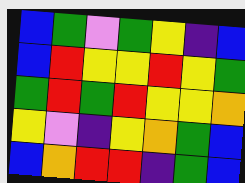[["blue", "green", "violet", "green", "yellow", "indigo", "blue"], ["blue", "red", "yellow", "yellow", "red", "yellow", "green"], ["green", "red", "green", "red", "yellow", "yellow", "orange"], ["yellow", "violet", "indigo", "yellow", "orange", "green", "blue"], ["blue", "orange", "red", "red", "indigo", "green", "blue"]]